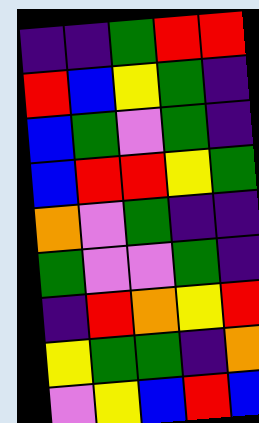[["indigo", "indigo", "green", "red", "red"], ["red", "blue", "yellow", "green", "indigo"], ["blue", "green", "violet", "green", "indigo"], ["blue", "red", "red", "yellow", "green"], ["orange", "violet", "green", "indigo", "indigo"], ["green", "violet", "violet", "green", "indigo"], ["indigo", "red", "orange", "yellow", "red"], ["yellow", "green", "green", "indigo", "orange"], ["violet", "yellow", "blue", "red", "blue"]]